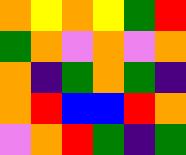[["orange", "yellow", "orange", "yellow", "green", "red"], ["green", "orange", "violet", "orange", "violet", "orange"], ["orange", "indigo", "green", "orange", "green", "indigo"], ["orange", "red", "blue", "blue", "red", "orange"], ["violet", "orange", "red", "green", "indigo", "green"]]